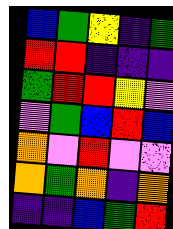[["blue", "green", "yellow", "indigo", "green"], ["red", "red", "indigo", "indigo", "indigo"], ["green", "red", "red", "yellow", "violet"], ["violet", "green", "blue", "red", "blue"], ["orange", "violet", "red", "violet", "violet"], ["orange", "green", "orange", "indigo", "orange"], ["indigo", "indigo", "blue", "green", "red"]]